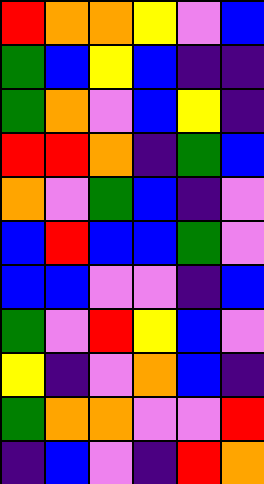[["red", "orange", "orange", "yellow", "violet", "blue"], ["green", "blue", "yellow", "blue", "indigo", "indigo"], ["green", "orange", "violet", "blue", "yellow", "indigo"], ["red", "red", "orange", "indigo", "green", "blue"], ["orange", "violet", "green", "blue", "indigo", "violet"], ["blue", "red", "blue", "blue", "green", "violet"], ["blue", "blue", "violet", "violet", "indigo", "blue"], ["green", "violet", "red", "yellow", "blue", "violet"], ["yellow", "indigo", "violet", "orange", "blue", "indigo"], ["green", "orange", "orange", "violet", "violet", "red"], ["indigo", "blue", "violet", "indigo", "red", "orange"]]